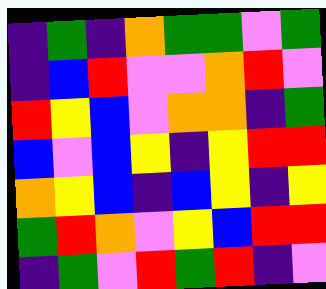[["indigo", "green", "indigo", "orange", "green", "green", "violet", "green"], ["indigo", "blue", "red", "violet", "violet", "orange", "red", "violet"], ["red", "yellow", "blue", "violet", "orange", "orange", "indigo", "green"], ["blue", "violet", "blue", "yellow", "indigo", "yellow", "red", "red"], ["orange", "yellow", "blue", "indigo", "blue", "yellow", "indigo", "yellow"], ["green", "red", "orange", "violet", "yellow", "blue", "red", "red"], ["indigo", "green", "violet", "red", "green", "red", "indigo", "violet"]]